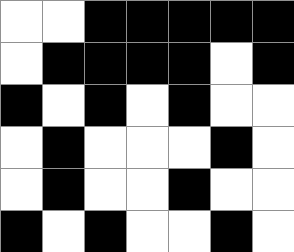[["white", "white", "black", "black", "black", "black", "black"], ["white", "black", "black", "black", "black", "white", "black"], ["black", "white", "black", "white", "black", "white", "white"], ["white", "black", "white", "white", "white", "black", "white"], ["white", "black", "white", "white", "black", "white", "white"], ["black", "white", "black", "white", "white", "black", "white"]]